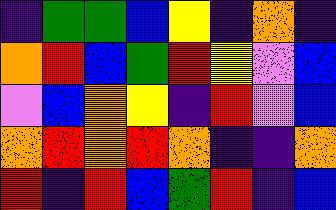[["indigo", "green", "green", "blue", "yellow", "indigo", "orange", "indigo"], ["orange", "red", "blue", "green", "red", "yellow", "violet", "blue"], ["violet", "blue", "orange", "yellow", "indigo", "red", "violet", "blue"], ["orange", "red", "orange", "red", "orange", "indigo", "indigo", "orange"], ["red", "indigo", "red", "blue", "green", "red", "indigo", "blue"]]